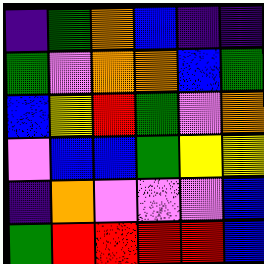[["indigo", "green", "orange", "blue", "indigo", "indigo"], ["green", "violet", "orange", "orange", "blue", "green"], ["blue", "yellow", "red", "green", "violet", "orange"], ["violet", "blue", "blue", "green", "yellow", "yellow"], ["indigo", "orange", "violet", "violet", "violet", "blue"], ["green", "red", "red", "red", "red", "blue"]]